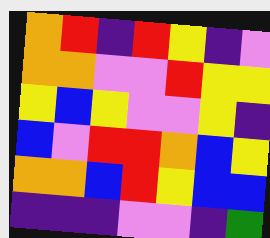[["orange", "red", "indigo", "red", "yellow", "indigo", "violet"], ["orange", "orange", "violet", "violet", "red", "yellow", "yellow"], ["yellow", "blue", "yellow", "violet", "violet", "yellow", "indigo"], ["blue", "violet", "red", "red", "orange", "blue", "yellow"], ["orange", "orange", "blue", "red", "yellow", "blue", "blue"], ["indigo", "indigo", "indigo", "violet", "violet", "indigo", "green"]]